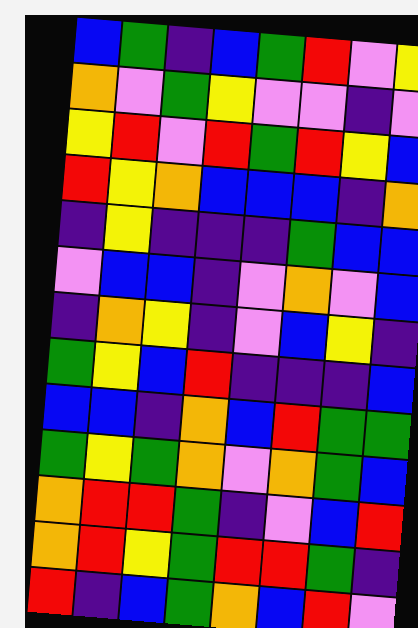[["blue", "green", "indigo", "blue", "green", "red", "violet", "yellow"], ["orange", "violet", "green", "yellow", "violet", "violet", "indigo", "violet"], ["yellow", "red", "violet", "red", "green", "red", "yellow", "blue"], ["red", "yellow", "orange", "blue", "blue", "blue", "indigo", "orange"], ["indigo", "yellow", "indigo", "indigo", "indigo", "green", "blue", "blue"], ["violet", "blue", "blue", "indigo", "violet", "orange", "violet", "blue"], ["indigo", "orange", "yellow", "indigo", "violet", "blue", "yellow", "indigo"], ["green", "yellow", "blue", "red", "indigo", "indigo", "indigo", "blue"], ["blue", "blue", "indigo", "orange", "blue", "red", "green", "green"], ["green", "yellow", "green", "orange", "violet", "orange", "green", "blue"], ["orange", "red", "red", "green", "indigo", "violet", "blue", "red"], ["orange", "red", "yellow", "green", "red", "red", "green", "indigo"], ["red", "indigo", "blue", "green", "orange", "blue", "red", "violet"]]